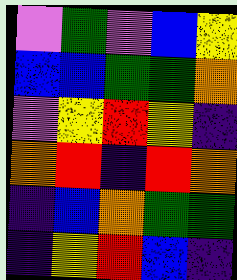[["violet", "green", "violet", "blue", "yellow"], ["blue", "blue", "green", "green", "orange"], ["violet", "yellow", "red", "yellow", "indigo"], ["orange", "red", "indigo", "red", "orange"], ["indigo", "blue", "orange", "green", "green"], ["indigo", "yellow", "red", "blue", "indigo"]]